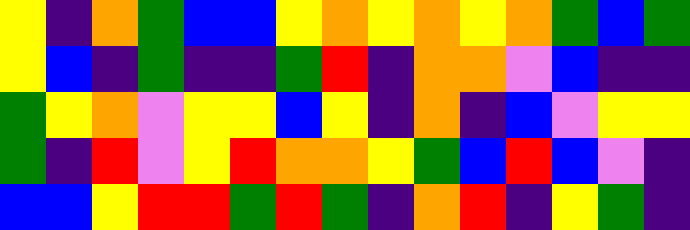[["yellow", "indigo", "orange", "green", "blue", "blue", "yellow", "orange", "yellow", "orange", "yellow", "orange", "green", "blue", "green"], ["yellow", "blue", "indigo", "green", "indigo", "indigo", "green", "red", "indigo", "orange", "orange", "violet", "blue", "indigo", "indigo"], ["green", "yellow", "orange", "violet", "yellow", "yellow", "blue", "yellow", "indigo", "orange", "indigo", "blue", "violet", "yellow", "yellow"], ["green", "indigo", "red", "violet", "yellow", "red", "orange", "orange", "yellow", "green", "blue", "red", "blue", "violet", "indigo"], ["blue", "blue", "yellow", "red", "red", "green", "red", "green", "indigo", "orange", "red", "indigo", "yellow", "green", "indigo"]]